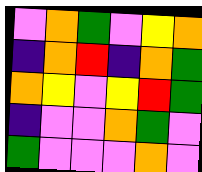[["violet", "orange", "green", "violet", "yellow", "orange"], ["indigo", "orange", "red", "indigo", "orange", "green"], ["orange", "yellow", "violet", "yellow", "red", "green"], ["indigo", "violet", "violet", "orange", "green", "violet"], ["green", "violet", "violet", "violet", "orange", "violet"]]